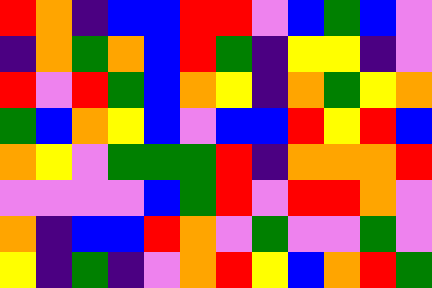[["red", "orange", "indigo", "blue", "blue", "red", "red", "violet", "blue", "green", "blue", "violet"], ["indigo", "orange", "green", "orange", "blue", "red", "green", "indigo", "yellow", "yellow", "indigo", "violet"], ["red", "violet", "red", "green", "blue", "orange", "yellow", "indigo", "orange", "green", "yellow", "orange"], ["green", "blue", "orange", "yellow", "blue", "violet", "blue", "blue", "red", "yellow", "red", "blue"], ["orange", "yellow", "violet", "green", "green", "green", "red", "indigo", "orange", "orange", "orange", "red"], ["violet", "violet", "violet", "violet", "blue", "green", "red", "violet", "red", "red", "orange", "violet"], ["orange", "indigo", "blue", "blue", "red", "orange", "violet", "green", "violet", "violet", "green", "violet"], ["yellow", "indigo", "green", "indigo", "violet", "orange", "red", "yellow", "blue", "orange", "red", "green"]]